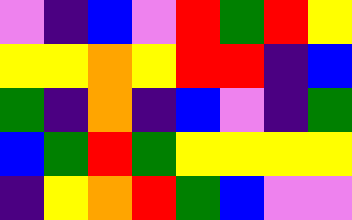[["violet", "indigo", "blue", "violet", "red", "green", "red", "yellow"], ["yellow", "yellow", "orange", "yellow", "red", "red", "indigo", "blue"], ["green", "indigo", "orange", "indigo", "blue", "violet", "indigo", "green"], ["blue", "green", "red", "green", "yellow", "yellow", "yellow", "yellow"], ["indigo", "yellow", "orange", "red", "green", "blue", "violet", "violet"]]